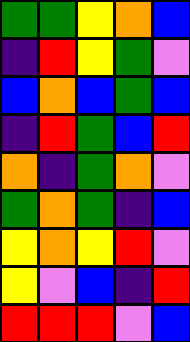[["green", "green", "yellow", "orange", "blue"], ["indigo", "red", "yellow", "green", "violet"], ["blue", "orange", "blue", "green", "blue"], ["indigo", "red", "green", "blue", "red"], ["orange", "indigo", "green", "orange", "violet"], ["green", "orange", "green", "indigo", "blue"], ["yellow", "orange", "yellow", "red", "violet"], ["yellow", "violet", "blue", "indigo", "red"], ["red", "red", "red", "violet", "blue"]]